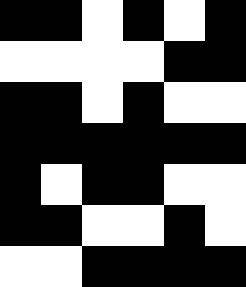[["black", "black", "white", "black", "white", "black"], ["white", "white", "white", "white", "black", "black"], ["black", "black", "white", "black", "white", "white"], ["black", "black", "black", "black", "black", "black"], ["black", "white", "black", "black", "white", "white"], ["black", "black", "white", "white", "black", "white"], ["white", "white", "black", "black", "black", "black"]]